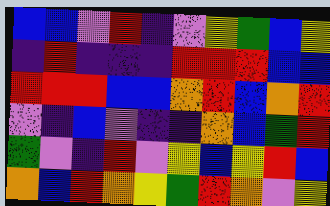[["blue", "blue", "violet", "red", "indigo", "violet", "yellow", "green", "blue", "yellow"], ["indigo", "red", "indigo", "indigo", "indigo", "red", "red", "red", "blue", "blue"], ["red", "red", "red", "blue", "blue", "orange", "red", "blue", "orange", "red"], ["violet", "indigo", "blue", "violet", "indigo", "indigo", "orange", "blue", "green", "red"], ["green", "violet", "indigo", "red", "violet", "yellow", "blue", "yellow", "red", "blue"], ["orange", "blue", "red", "orange", "yellow", "green", "red", "orange", "violet", "yellow"]]